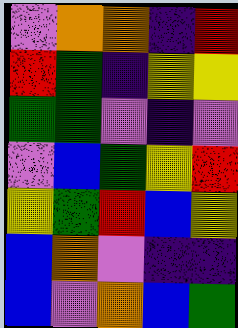[["violet", "orange", "orange", "indigo", "red"], ["red", "green", "indigo", "yellow", "yellow"], ["green", "green", "violet", "indigo", "violet"], ["violet", "blue", "green", "yellow", "red"], ["yellow", "green", "red", "blue", "yellow"], ["blue", "orange", "violet", "indigo", "indigo"], ["blue", "violet", "orange", "blue", "green"]]